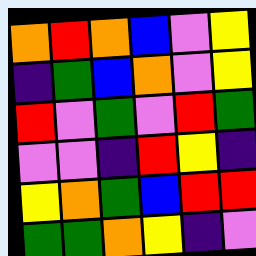[["orange", "red", "orange", "blue", "violet", "yellow"], ["indigo", "green", "blue", "orange", "violet", "yellow"], ["red", "violet", "green", "violet", "red", "green"], ["violet", "violet", "indigo", "red", "yellow", "indigo"], ["yellow", "orange", "green", "blue", "red", "red"], ["green", "green", "orange", "yellow", "indigo", "violet"]]